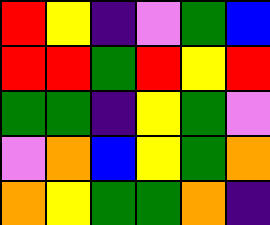[["red", "yellow", "indigo", "violet", "green", "blue"], ["red", "red", "green", "red", "yellow", "red"], ["green", "green", "indigo", "yellow", "green", "violet"], ["violet", "orange", "blue", "yellow", "green", "orange"], ["orange", "yellow", "green", "green", "orange", "indigo"]]